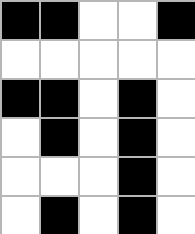[["black", "black", "white", "white", "black"], ["white", "white", "white", "white", "white"], ["black", "black", "white", "black", "white"], ["white", "black", "white", "black", "white"], ["white", "white", "white", "black", "white"], ["white", "black", "white", "black", "white"]]